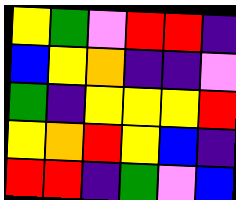[["yellow", "green", "violet", "red", "red", "indigo"], ["blue", "yellow", "orange", "indigo", "indigo", "violet"], ["green", "indigo", "yellow", "yellow", "yellow", "red"], ["yellow", "orange", "red", "yellow", "blue", "indigo"], ["red", "red", "indigo", "green", "violet", "blue"]]